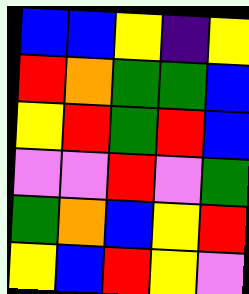[["blue", "blue", "yellow", "indigo", "yellow"], ["red", "orange", "green", "green", "blue"], ["yellow", "red", "green", "red", "blue"], ["violet", "violet", "red", "violet", "green"], ["green", "orange", "blue", "yellow", "red"], ["yellow", "blue", "red", "yellow", "violet"]]